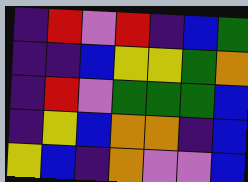[["indigo", "red", "violet", "red", "indigo", "blue", "green"], ["indigo", "indigo", "blue", "yellow", "yellow", "green", "orange"], ["indigo", "red", "violet", "green", "green", "green", "blue"], ["indigo", "yellow", "blue", "orange", "orange", "indigo", "blue"], ["yellow", "blue", "indigo", "orange", "violet", "violet", "blue"]]